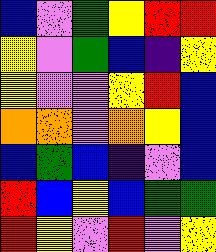[["blue", "violet", "green", "yellow", "red", "red"], ["yellow", "violet", "green", "blue", "indigo", "yellow"], ["yellow", "violet", "violet", "yellow", "red", "blue"], ["orange", "orange", "violet", "orange", "yellow", "blue"], ["blue", "green", "blue", "indigo", "violet", "blue"], ["red", "blue", "yellow", "blue", "green", "green"], ["red", "yellow", "violet", "red", "violet", "yellow"]]